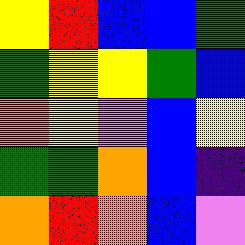[["yellow", "red", "blue", "blue", "green"], ["green", "yellow", "yellow", "green", "blue"], ["orange", "yellow", "violet", "blue", "yellow"], ["green", "green", "orange", "blue", "indigo"], ["orange", "red", "orange", "blue", "violet"]]